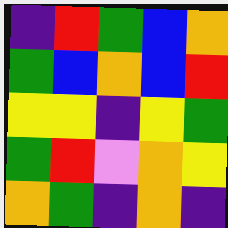[["indigo", "red", "green", "blue", "orange"], ["green", "blue", "orange", "blue", "red"], ["yellow", "yellow", "indigo", "yellow", "green"], ["green", "red", "violet", "orange", "yellow"], ["orange", "green", "indigo", "orange", "indigo"]]